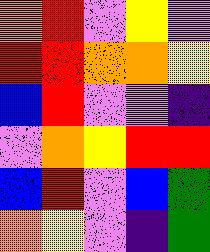[["orange", "red", "violet", "yellow", "violet"], ["red", "red", "orange", "orange", "yellow"], ["blue", "red", "violet", "violet", "indigo"], ["violet", "orange", "yellow", "red", "red"], ["blue", "red", "violet", "blue", "green"], ["orange", "yellow", "violet", "indigo", "green"]]